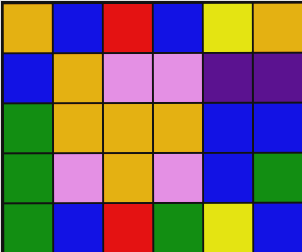[["orange", "blue", "red", "blue", "yellow", "orange"], ["blue", "orange", "violet", "violet", "indigo", "indigo"], ["green", "orange", "orange", "orange", "blue", "blue"], ["green", "violet", "orange", "violet", "blue", "green"], ["green", "blue", "red", "green", "yellow", "blue"]]